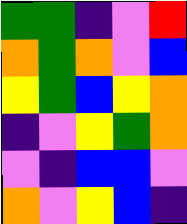[["green", "green", "indigo", "violet", "red"], ["orange", "green", "orange", "violet", "blue"], ["yellow", "green", "blue", "yellow", "orange"], ["indigo", "violet", "yellow", "green", "orange"], ["violet", "indigo", "blue", "blue", "violet"], ["orange", "violet", "yellow", "blue", "indigo"]]